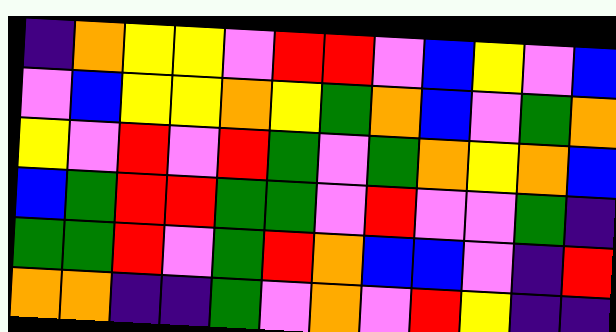[["indigo", "orange", "yellow", "yellow", "violet", "red", "red", "violet", "blue", "yellow", "violet", "blue"], ["violet", "blue", "yellow", "yellow", "orange", "yellow", "green", "orange", "blue", "violet", "green", "orange"], ["yellow", "violet", "red", "violet", "red", "green", "violet", "green", "orange", "yellow", "orange", "blue"], ["blue", "green", "red", "red", "green", "green", "violet", "red", "violet", "violet", "green", "indigo"], ["green", "green", "red", "violet", "green", "red", "orange", "blue", "blue", "violet", "indigo", "red"], ["orange", "orange", "indigo", "indigo", "green", "violet", "orange", "violet", "red", "yellow", "indigo", "indigo"]]